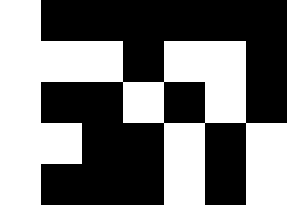[["white", "black", "black", "black", "black", "black", "black"], ["white", "white", "white", "black", "white", "white", "black"], ["white", "black", "black", "white", "black", "white", "black"], ["white", "white", "black", "black", "white", "black", "white"], ["white", "black", "black", "black", "white", "black", "white"]]